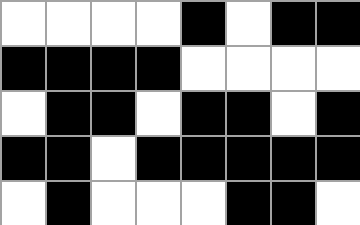[["white", "white", "white", "white", "black", "white", "black", "black"], ["black", "black", "black", "black", "white", "white", "white", "white"], ["white", "black", "black", "white", "black", "black", "white", "black"], ["black", "black", "white", "black", "black", "black", "black", "black"], ["white", "black", "white", "white", "white", "black", "black", "white"]]